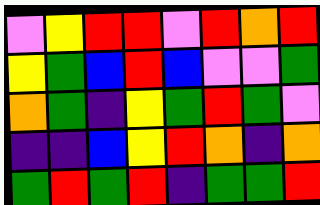[["violet", "yellow", "red", "red", "violet", "red", "orange", "red"], ["yellow", "green", "blue", "red", "blue", "violet", "violet", "green"], ["orange", "green", "indigo", "yellow", "green", "red", "green", "violet"], ["indigo", "indigo", "blue", "yellow", "red", "orange", "indigo", "orange"], ["green", "red", "green", "red", "indigo", "green", "green", "red"]]